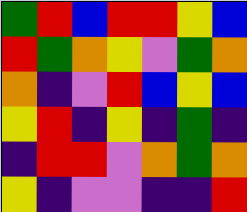[["green", "red", "blue", "red", "red", "yellow", "blue"], ["red", "green", "orange", "yellow", "violet", "green", "orange"], ["orange", "indigo", "violet", "red", "blue", "yellow", "blue"], ["yellow", "red", "indigo", "yellow", "indigo", "green", "indigo"], ["indigo", "red", "red", "violet", "orange", "green", "orange"], ["yellow", "indigo", "violet", "violet", "indigo", "indigo", "red"]]